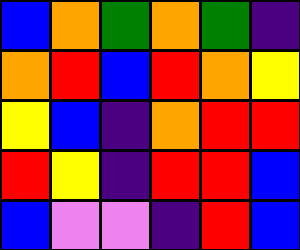[["blue", "orange", "green", "orange", "green", "indigo"], ["orange", "red", "blue", "red", "orange", "yellow"], ["yellow", "blue", "indigo", "orange", "red", "red"], ["red", "yellow", "indigo", "red", "red", "blue"], ["blue", "violet", "violet", "indigo", "red", "blue"]]